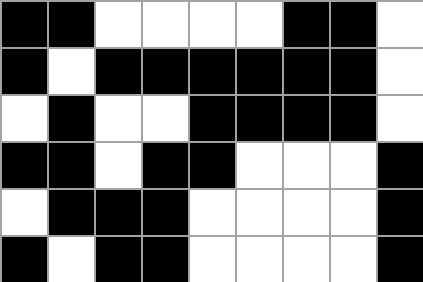[["black", "black", "white", "white", "white", "white", "black", "black", "white"], ["black", "white", "black", "black", "black", "black", "black", "black", "white"], ["white", "black", "white", "white", "black", "black", "black", "black", "white"], ["black", "black", "white", "black", "black", "white", "white", "white", "black"], ["white", "black", "black", "black", "white", "white", "white", "white", "black"], ["black", "white", "black", "black", "white", "white", "white", "white", "black"]]